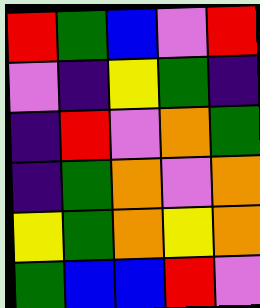[["red", "green", "blue", "violet", "red"], ["violet", "indigo", "yellow", "green", "indigo"], ["indigo", "red", "violet", "orange", "green"], ["indigo", "green", "orange", "violet", "orange"], ["yellow", "green", "orange", "yellow", "orange"], ["green", "blue", "blue", "red", "violet"]]